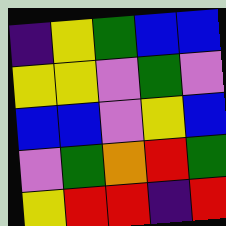[["indigo", "yellow", "green", "blue", "blue"], ["yellow", "yellow", "violet", "green", "violet"], ["blue", "blue", "violet", "yellow", "blue"], ["violet", "green", "orange", "red", "green"], ["yellow", "red", "red", "indigo", "red"]]